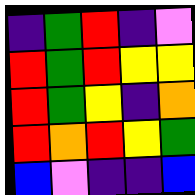[["indigo", "green", "red", "indigo", "violet"], ["red", "green", "red", "yellow", "yellow"], ["red", "green", "yellow", "indigo", "orange"], ["red", "orange", "red", "yellow", "green"], ["blue", "violet", "indigo", "indigo", "blue"]]